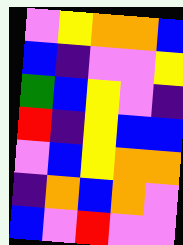[["violet", "yellow", "orange", "orange", "blue"], ["blue", "indigo", "violet", "violet", "yellow"], ["green", "blue", "yellow", "violet", "indigo"], ["red", "indigo", "yellow", "blue", "blue"], ["violet", "blue", "yellow", "orange", "orange"], ["indigo", "orange", "blue", "orange", "violet"], ["blue", "violet", "red", "violet", "violet"]]